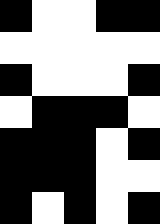[["black", "white", "white", "black", "black"], ["white", "white", "white", "white", "white"], ["black", "white", "white", "white", "black"], ["white", "black", "black", "black", "white"], ["black", "black", "black", "white", "black"], ["black", "black", "black", "white", "white"], ["black", "white", "black", "white", "black"]]